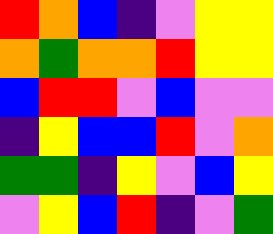[["red", "orange", "blue", "indigo", "violet", "yellow", "yellow"], ["orange", "green", "orange", "orange", "red", "yellow", "yellow"], ["blue", "red", "red", "violet", "blue", "violet", "violet"], ["indigo", "yellow", "blue", "blue", "red", "violet", "orange"], ["green", "green", "indigo", "yellow", "violet", "blue", "yellow"], ["violet", "yellow", "blue", "red", "indigo", "violet", "green"]]